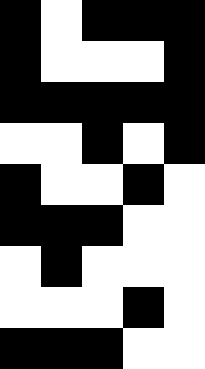[["black", "white", "black", "black", "black"], ["black", "white", "white", "white", "black"], ["black", "black", "black", "black", "black"], ["white", "white", "black", "white", "black"], ["black", "white", "white", "black", "white"], ["black", "black", "black", "white", "white"], ["white", "black", "white", "white", "white"], ["white", "white", "white", "black", "white"], ["black", "black", "black", "white", "white"]]